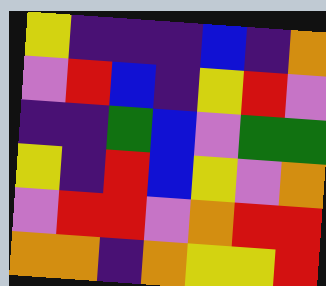[["yellow", "indigo", "indigo", "indigo", "blue", "indigo", "orange"], ["violet", "red", "blue", "indigo", "yellow", "red", "violet"], ["indigo", "indigo", "green", "blue", "violet", "green", "green"], ["yellow", "indigo", "red", "blue", "yellow", "violet", "orange"], ["violet", "red", "red", "violet", "orange", "red", "red"], ["orange", "orange", "indigo", "orange", "yellow", "yellow", "red"]]